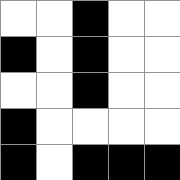[["white", "white", "black", "white", "white"], ["black", "white", "black", "white", "white"], ["white", "white", "black", "white", "white"], ["black", "white", "white", "white", "white"], ["black", "white", "black", "black", "black"]]